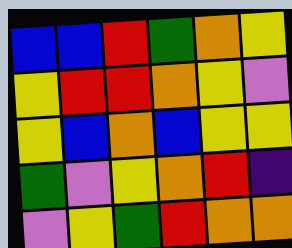[["blue", "blue", "red", "green", "orange", "yellow"], ["yellow", "red", "red", "orange", "yellow", "violet"], ["yellow", "blue", "orange", "blue", "yellow", "yellow"], ["green", "violet", "yellow", "orange", "red", "indigo"], ["violet", "yellow", "green", "red", "orange", "orange"]]